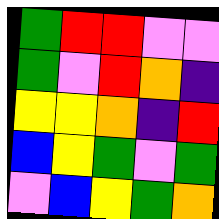[["green", "red", "red", "violet", "violet"], ["green", "violet", "red", "orange", "indigo"], ["yellow", "yellow", "orange", "indigo", "red"], ["blue", "yellow", "green", "violet", "green"], ["violet", "blue", "yellow", "green", "orange"]]